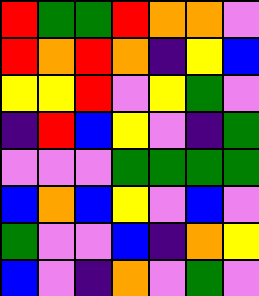[["red", "green", "green", "red", "orange", "orange", "violet"], ["red", "orange", "red", "orange", "indigo", "yellow", "blue"], ["yellow", "yellow", "red", "violet", "yellow", "green", "violet"], ["indigo", "red", "blue", "yellow", "violet", "indigo", "green"], ["violet", "violet", "violet", "green", "green", "green", "green"], ["blue", "orange", "blue", "yellow", "violet", "blue", "violet"], ["green", "violet", "violet", "blue", "indigo", "orange", "yellow"], ["blue", "violet", "indigo", "orange", "violet", "green", "violet"]]